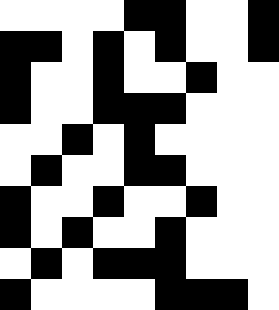[["white", "white", "white", "white", "black", "black", "white", "white", "black"], ["black", "black", "white", "black", "white", "black", "white", "white", "black"], ["black", "white", "white", "black", "white", "white", "black", "white", "white"], ["black", "white", "white", "black", "black", "black", "white", "white", "white"], ["white", "white", "black", "white", "black", "white", "white", "white", "white"], ["white", "black", "white", "white", "black", "black", "white", "white", "white"], ["black", "white", "white", "black", "white", "white", "black", "white", "white"], ["black", "white", "black", "white", "white", "black", "white", "white", "white"], ["white", "black", "white", "black", "black", "black", "white", "white", "white"], ["black", "white", "white", "white", "white", "black", "black", "black", "white"]]